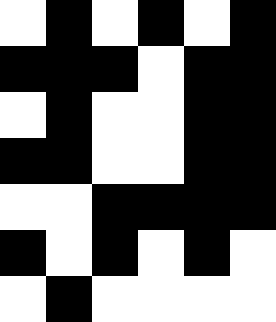[["white", "black", "white", "black", "white", "black"], ["black", "black", "black", "white", "black", "black"], ["white", "black", "white", "white", "black", "black"], ["black", "black", "white", "white", "black", "black"], ["white", "white", "black", "black", "black", "black"], ["black", "white", "black", "white", "black", "white"], ["white", "black", "white", "white", "white", "white"]]